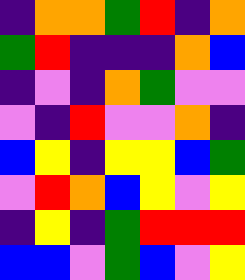[["indigo", "orange", "orange", "green", "red", "indigo", "orange"], ["green", "red", "indigo", "indigo", "indigo", "orange", "blue"], ["indigo", "violet", "indigo", "orange", "green", "violet", "violet"], ["violet", "indigo", "red", "violet", "violet", "orange", "indigo"], ["blue", "yellow", "indigo", "yellow", "yellow", "blue", "green"], ["violet", "red", "orange", "blue", "yellow", "violet", "yellow"], ["indigo", "yellow", "indigo", "green", "red", "red", "red"], ["blue", "blue", "violet", "green", "blue", "violet", "yellow"]]